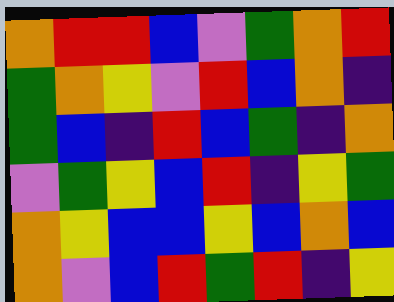[["orange", "red", "red", "blue", "violet", "green", "orange", "red"], ["green", "orange", "yellow", "violet", "red", "blue", "orange", "indigo"], ["green", "blue", "indigo", "red", "blue", "green", "indigo", "orange"], ["violet", "green", "yellow", "blue", "red", "indigo", "yellow", "green"], ["orange", "yellow", "blue", "blue", "yellow", "blue", "orange", "blue"], ["orange", "violet", "blue", "red", "green", "red", "indigo", "yellow"]]